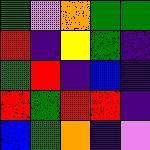[["green", "violet", "orange", "green", "green"], ["red", "indigo", "yellow", "green", "indigo"], ["green", "red", "indigo", "blue", "indigo"], ["red", "green", "red", "red", "indigo"], ["blue", "green", "orange", "indigo", "violet"]]